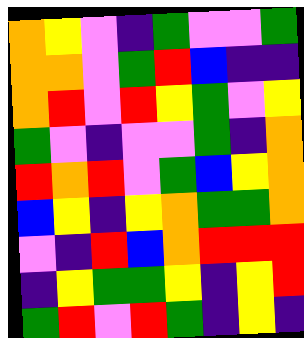[["orange", "yellow", "violet", "indigo", "green", "violet", "violet", "green"], ["orange", "orange", "violet", "green", "red", "blue", "indigo", "indigo"], ["orange", "red", "violet", "red", "yellow", "green", "violet", "yellow"], ["green", "violet", "indigo", "violet", "violet", "green", "indigo", "orange"], ["red", "orange", "red", "violet", "green", "blue", "yellow", "orange"], ["blue", "yellow", "indigo", "yellow", "orange", "green", "green", "orange"], ["violet", "indigo", "red", "blue", "orange", "red", "red", "red"], ["indigo", "yellow", "green", "green", "yellow", "indigo", "yellow", "red"], ["green", "red", "violet", "red", "green", "indigo", "yellow", "indigo"]]